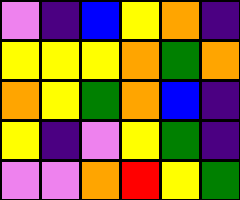[["violet", "indigo", "blue", "yellow", "orange", "indigo"], ["yellow", "yellow", "yellow", "orange", "green", "orange"], ["orange", "yellow", "green", "orange", "blue", "indigo"], ["yellow", "indigo", "violet", "yellow", "green", "indigo"], ["violet", "violet", "orange", "red", "yellow", "green"]]